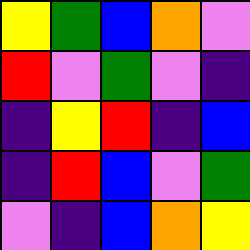[["yellow", "green", "blue", "orange", "violet"], ["red", "violet", "green", "violet", "indigo"], ["indigo", "yellow", "red", "indigo", "blue"], ["indigo", "red", "blue", "violet", "green"], ["violet", "indigo", "blue", "orange", "yellow"]]